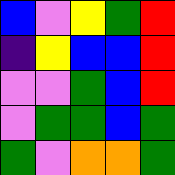[["blue", "violet", "yellow", "green", "red"], ["indigo", "yellow", "blue", "blue", "red"], ["violet", "violet", "green", "blue", "red"], ["violet", "green", "green", "blue", "green"], ["green", "violet", "orange", "orange", "green"]]